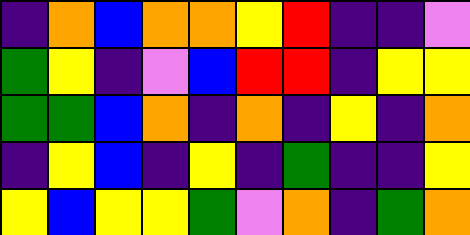[["indigo", "orange", "blue", "orange", "orange", "yellow", "red", "indigo", "indigo", "violet"], ["green", "yellow", "indigo", "violet", "blue", "red", "red", "indigo", "yellow", "yellow"], ["green", "green", "blue", "orange", "indigo", "orange", "indigo", "yellow", "indigo", "orange"], ["indigo", "yellow", "blue", "indigo", "yellow", "indigo", "green", "indigo", "indigo", "yellow"], ["yellow", "blue", "yellow", "yellow", "green", "violet", "orange", "indigo", "green", "orange"]]